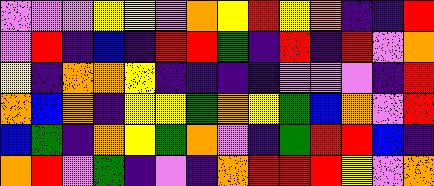[["violet", "violet", "violet", "yellow", "yellow", "violet", "orange", "yellow", "red", "yellow", "orange", "indigo", "indigo", "red"], ["violet", "red", "indigo", "blue", "indigo", "red", "red", "green", "indigo", "red", "indigo", "red", "violet", "orange"], ["yellow", "indigo", "orange", "orange", "yellow", "indigo", "indigo", "indigo", "indigo", "violet", "violet", "violet", "indigo", "red"], ["orange", "blue", "orange", "indigo", "yellow", "yellow", "green", "orange", "yellow", "green", "blue", "orange", "violet", "red"], ["blue", "green", "indigo", "orange", "yellow", "green", "orange", "violet", "indigo", "green", "red", "red", "blue", "indigo"], ["orange", "red", "violet", "green", "indigo", "violet", "indigo", "orange", "red", "red", "red", "yellow", "violet", "orange"]]